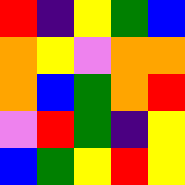[["red", "indigo", "yellow", "green", "blue"], ["orange", "yellow", "violet", "orange", "orange"], ["orange", "blue", "green", "orange", "red"], ["violet", "red", "green", "indigo", "yellow"], ["blue", "green", "yellow", "red", "yellow"]]